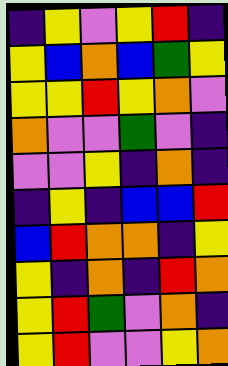[["indigo", "yellow", "violet", "yellow", "red", "indigo"], ["yellow", "blue", "orange", "blue", "green", "yellow"], ["yellow", "yellow", "red", "yellow", "orange", "violet"], ["orange", "violet", "violet", "green", "violet", "indigo"], ["violet", "violet", "yellow", "indigo", "orange", "indigo"], ["indigo", "yellow", "indigo", "blue", "blue", "red"], ["blue", "red", "orange", "orange", "indigo", "yellow"], ["yellow", "indigo", "orange", "indigo", "red", "orange"], ["yellow", "red", "green", "violet", "orange", "indigo"], ["yellow", "red", "violet", "violet", "yellow", "orange"]]